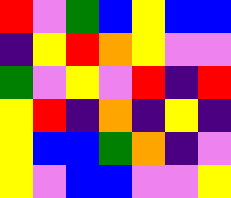[["red", "violet", "green", "blue", "yellow", "blue", "blue"], ["indigo", "yellow", "red", "orange", "yellow", "violet", "violet"], ["green", "violet", "yellow", "violet", "red", "indigo", "red"], ["yellow", "red", "indigo", "orange", "indigo", "yellow", "indigo"], ["yellow", "blue", "blue", "green", "orange", "indigo", "violet"], ["yellow", "violet", "blue", "blue", "violet", "violet", "yellow"]]